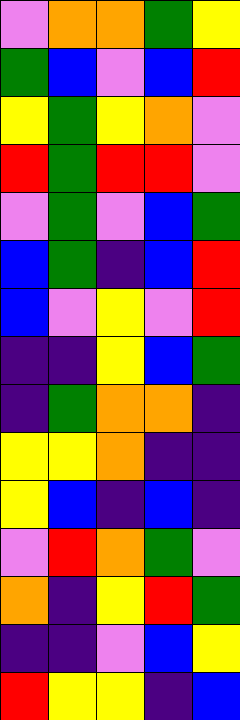[["violet", "orange", "orange", "green", "yellow"], ["green", "blue", "violet", "blue", "red"], ["yellow", "green", "yellow", "orange", "violet"], ["red", "green", "red", "red", "violet"], ["violet", "green", "violet", "blue", "green"], ["blue", "green", "indigo", "blue", "red"], ["blue", "violet", "yellow", "violet", "red"], ["indigo", "indigo", "yellow", "blue", "green"], ["indigo", "green", "orange", "orange", "indigo"], ["yellow", "yellow", "orange", "indigo", "indigo"], ["yellow", "blue", "indigo", "blue", "indigo"], ["violet", "red", "orange", "green", "violet"], ["orange", "indigo", "yellow", "red", "green"], ["indigo", "indigo", "violet", "blue", "yellow"], ["red", "yellow", "yellow", "indigo", "blue"]]